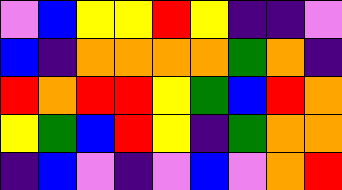[["violet", "blue", "yellow", "yellow", "red", "yellow", "indigo", "indigo", "violet"], ["blue", "indigo", "orange", "orange", "orange", "orange", "green", "orange", "indigo"], ["red", "orange", "red", "red", "yellow", "green", "blue", "red", "orange"], ["yellow", "green", "blue", "red", "yellow", "indigo", "green", "orange", "orange"], ["indigo", "blue", "violet", "indigo", "violet", "blue", "violet", "orange", "red"]]